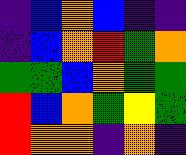[["indigo", "blue", "orange", "blue", "indigo", "indigo"], ["indigo", "blue", "orange", "red", "green", "orange"], ["green", "green", "blue", "orange", "green", "green"], ["red", "blue", "orange", "green", "yellow", "green"], ["red", "orange", "orange", "indigo", "orange", "indigo"]]